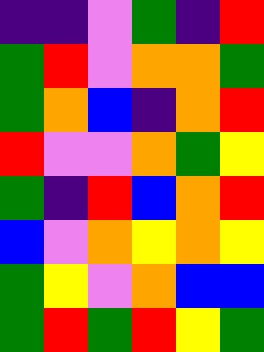[["indigo", "indigo", "violet", "green", "indigo", "red"], ["green", "red", "violet", "orange", "orange", "green"], ["green", "orange", "blue", "indigo", "orange", "red"], ["red", "violet", "violet", "orange", "green", "yellow"], ["green", "indigo", "red", "blue", "orange", "red"], ["blue", "violet", "orange", "yellow", "orange", "yellow"], ["green", "yellow", "violet", "orange", "blue", "blue"], ["green", "red", "green", "red", "yellow", "green"]]